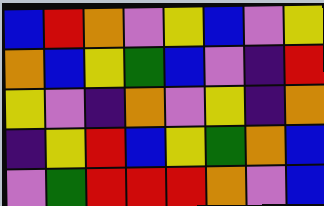[["blue", "red", "orange", "violet", "yellow", "blue", "violet", "yellow"], ["orange", "blue", "yellow", "green", "blue", "violet", "indigo", "red"], ["yellow", "violet", "indigo", "orange", "violet", "yellow", "indigo", "orange"], ["indigo", "yellow", "red", "blue", "yellow", "green", "orange", "blue"], ["violet", "green", "red", "red", "red", "orange", "violet", "blue"]]